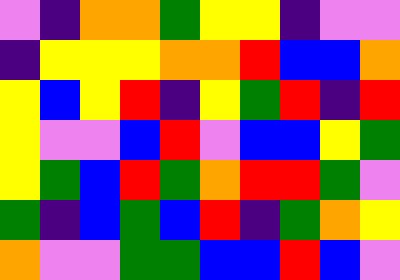[["violet", "indigo", "orange", "orange", "green", "yellow", "yellow", "indigo", "violet", "violet"], ["indigo", "yellow", "yellow", "yellow", "orange", "orange", "red", "blue", "blue", "orange"], ["yellow", "blue", "yellow", "red", "indigo", "yellow", "green", "red", "indigo", "red"], ["yellow", "violet", "violet", "blue", "red", "violet", "blue", "blue", "yellow", "green"], ["yellow", "green", "blue", "red", "green", "orange", "red", "red", "green", "violet"], ["green", "indigo", "blue", "green", "blue", "red", "indigo", "green", "orange", "yellow"], ["orange", "violet", "violet", "green", "green", "blue", "blue", "red", "blue", "violet"]]